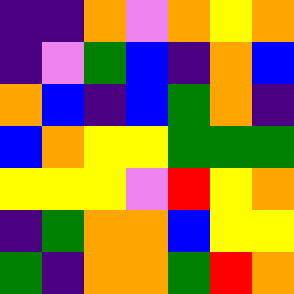[["indigo", "indigo", "orange", "violet", "orange", "yellow", "orange"], ["indigo", "violet", "green", "blue", "indigo", "orange", "blue"], ["orange", "blue", "indigo", "blue", "green", "orange", "indigo"], ["blue", "orange", "yellow", "yellow", "green", "green", "green"], ["yellow", "yellow", "yellow", "violet", "red", "yellow", "orange"], ["indigo", "green", "orange", "orange", "blue", "yellow", "yellow"], ["green", "indigo", "orange", "orange", "green", "red", "orange"]]